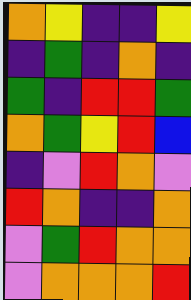[["orange", "yellow", "indigo", "indigo", "yellow"], ["indigo", "green", "indigo", "orange", "indigo"], ["green", "indigo", "red", "red", "green"], ["orange", "green", "yellow", "red", "blue"], ["indigo", "violet", "red", "orange", "violet"], ["red", "orange", "indigo", "indigo", "orange"], ["violet", "green", "red", "orange", "orange"], ["violet", "orange", "orange", "orange", "red"]]